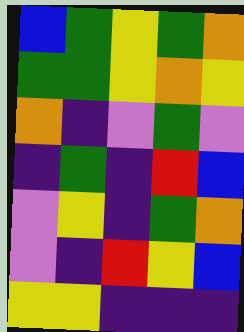[["blue", "green", "yellow", "green", "orange"], ["green", "green", "yellow", "orange", "yellow"], ["orange", "indigo", "violet", "green", "violet"], ["indigo", "green", "indigo", "red", "blue"], ["violet", "yellow", "indigo", "green", "orange"], ["violet", "indigo", "red", "yellow", "blue"], ["yellow", "yellow", "indigo", "indigo", "indigo"]]